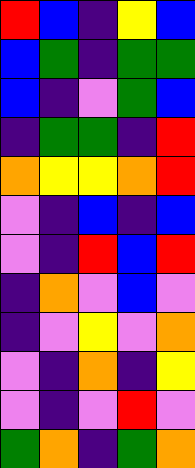[["red", "blue", "indigo", "yellow", "blue"], ["blue", "green", "indigo", "green", "green"], ["blue", "indigo", "violet", "green", "blue"], ["indigo", "green", "green", "indigo", "red"], ["orange", "yellow", "yellow", "orange", "red"], ["violet", "indigo", "blue", "indigo", "blue"], ["violet", "indigo", "red", "blue", "red"], ["indigo", "orange", "violet", "blue", "violet"], ["indigo", "violet", "yellow", "violet", "orange"], ["violet", "indigo", "orange", "indigo", "yellow"], ["violet", "indigo", "violet", "red", "violet"], ["green", "orange", "indigo", "green", "orange"]]